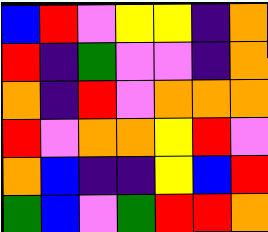[["blue", "red", "violet", "yellow", "yellow", "indigo", "orange"], ["red", "indigo", "green", "violet", "violet", "indigo", "orange"], ["orange", "indigo", "red", "violet", "orange", "orange", "orange"], ["red", "violet", "orange", "orange", "yellow", "red", "violet"], ["orange", "blue", "indigo", "indigo", "yellow", "blue", "red"], ["green", "blue", "violet", "green", "red", "red", "orange"]]